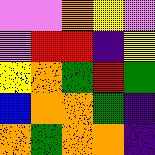[["violet", "violet", "orange", "yellow", "violet"], ["violet", "red", "red", "indigo", "yellow"], ["yellow", "orange", "green", "red", "green"], ["blue", "orange", "orange", "green", "indigo"], ["orange", "green", "orange", "orange", "indigo"]]